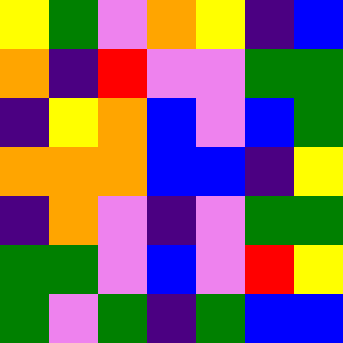[["yellow", "green", "violet", "orange", "yellow", "indigo", "blue"], ["orange", "indigo", "red", "violet", "violet", "green", "green"], ["indigo", "yellow", "orange", "blue", "violet", "blue", "green"], ["orange", "orange", "orange", "blue", "blue", "indigo", "yellow"], ["indigo", "orange", "violet", "indigo", "violet", "green", "green"], ["green", "green", "violet", "blue", "violet", "red", "yellow"], ["green", "violet", "green", "indigo", "green", "blue", "blue"]]